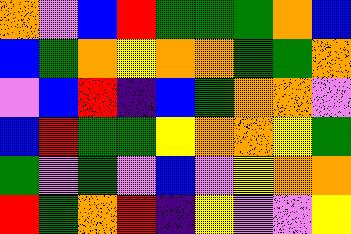[["orange", "violet", "blue", "red", "green", "green", "green", "orange", "blue"], ["blue", "green", "orange", "yellow", "orange", "orange", "green", "green", "orange"], ["violet", "blue", "red", "indigo", "blue", "green", "orange", "orange", "violet"], ["blue", "red", "green", "green", "yellow", "orange", "orange", "yellow", "green"], ["green", "violet", "green", "violet", "blue", "violet", "yellow", "orange", "orange"], ["red", "green", "orange", "red", "indigo", "yellow", "violet", "violet", "yellow"]]